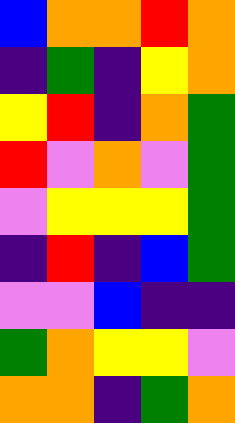[["blue", "orange", "orange", "red", "orange"], ["indigo", "green", "indigo", "yellow", "orange"], ["yellow", "red", "indigo", "orange", "green"], ["red", "violet", "orange", "violet", "green"], ["violet", "yellow", "yellow", "yellow", "green"], ["indigo", "red", "indigo", "blue", "green"], ["violet", "violet", "blue", "indigo", "indigo"], ["green", "orange", "yellow", "yellow", "violet"], ["orange", "orange", "indigo", "green", "orange"]]